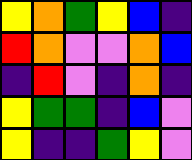[["yellow", "orange", "green", "yellow", "blue", "indigo"], ["red", "orange", "violet", "violet", "orange", "blue"], ["indigo", "red", "violet", "indigo", "orange", "indigo"], ["yellow", "green", "green", "indigo", "blue", "violet"], ["yellow", "indigo", "indigo", "green", "yellow", "violet"]]